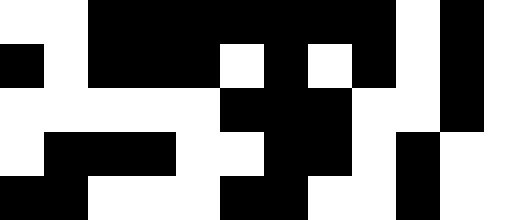[["white", "white", "black", "black", "black", "black", "black", "black", "black", "white", "black", "white"], ["black", "white", "black", "black", "black", "white", "black", "white", "black", "white", "black", "white"], ["white", "white", "white", "white", "white", "black", "black", "black", "white", "white", "black", "white"], ["white", "black", "black", "black", "white", "white", "black", "black", "white", "black", "white", "white"], ["black", "black", "white", "white", "white", "black", "black", "white", "white", "black", "white", "white"]]